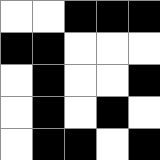[["white", "white", "black", "black", "black"], ["black", "black", "white", "white", "white"], ["white", "black", "white", "white", "black"], ["white", "black", "white", "black", "white"], ["white", "black", "black", "white", "black"]]